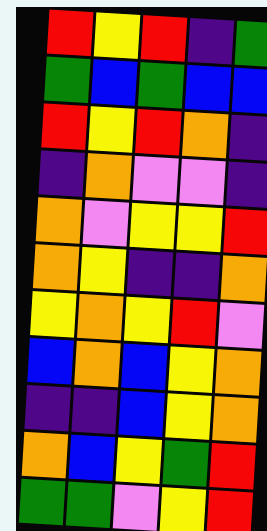[["red", "yellow", "red", "indigo", "green"], ["green", "blue", "green", "blue", "blue"], ["red", "yellow", "red", "orange", "indigo"], ["indigo", "orange", "violet", "violet", "indigo"], ["orange", "violet", "yellow", "yellow", "red"], ["orange", "yellow", "indigo", "indigo", "orange"], ["yellow", "orange", "yellow", "red", "violet"], ["blue", "orange", "blue", "yellow", "orange"], ["indigo", "indigo", "blue", "yellow", "orange"], ["orange", "blue", "yellow", "green", "red"], ["green", "green", "violet", "yellow", "red"]]